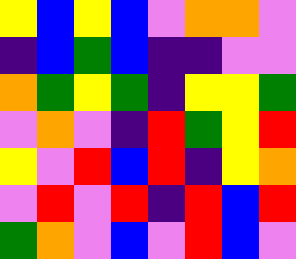[["yellow", "blue", "yellow", "blue", "violet", "orange", "orange", "violet"], ["indigo", "blue", "green", "blue", "indigo", "indigo", "violet", "violet"], ["orange", "green", "yellow", "green", "indigo", "yellow", "yellow", "green"], ["violet", "orange", "violet", "indigo", "red", "green", "yellow", "red"], ["yellow", "violet", "red", "blue", "red", "indigo", "yellow", "orange"], ["violet", "red", "violet", "red", "indigo", "red", "blue", "red"], ["green", "orange", "violet", "blue", "violet", "red", "blue", "violet"]]